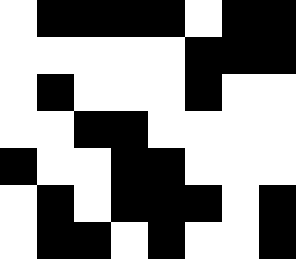[["white", "black", "black", "black", "black", "white", "black", "black"], ["white", "white", "white", "white", "white", "black", "black", "black"], ["white", "black", "white", "white", "white", "black", "white", "white"], ["white", "white", "black", "black", "white", "white", "white", "white"], ["black", "white", "white", "black", "black", "white", "white", "white"], ["white", "black", "white", "black", "black", "black", "white", "black"], ["white", "black", "black", "white", "black", "white", "white", "black"]]